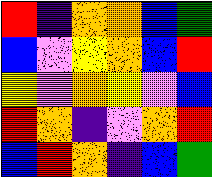[["red", "indigo", "orange", "orange", "blue", "green"], ["blue", "violet", "yellow", "orange", "blue", "red"], ["yellow", "violet", "orange", "yellow", "violet", "blue"], ["red", "orange", "indigo", "violet", "orange", "red"], ["blue", "red", "orange", "indigo", "blue", "green"]]